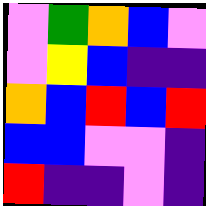[["violet", "green", "orange", "blue", "violet"], ["violet", "yellow", "blue", "indigo", "indigo"], ["orange", "blue", "red", "blue", "red"], ["blue", "blue", "violet", "violet", "indigo"], ["red", "indigo", "indigo", "violet", "indigo"]]